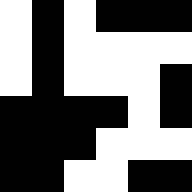[["white", "black", "white", "black", "black", "black"], ["white", "black", "white", "white", "white", "white"], ["white", "black", "white", "white", "white", "black"], ["black", "black", "black", "black", "white", "black"], ["black", "black", "black", "white", "white", "white"], ["black", "black", "white", "white", "black", "black"]]